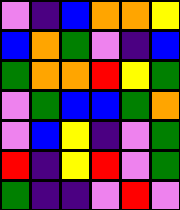[["violet", "indigo", "blue", "orange", "orange", "yellow"], ["blue", "orange", "green", "violet", "indigo", "blue"], ["green", "orange", "orange", "red", "yellow", "green"], ["violet", "green", "blue", "blue", "green", "orange"], ["violet", "blue", "yellow", "indigo", "violet", "green"], ["red", "indigo", "yellow", "red", "violet", "green"], ["green", "indigo", "indigo", "violet", "red", "violet"]]